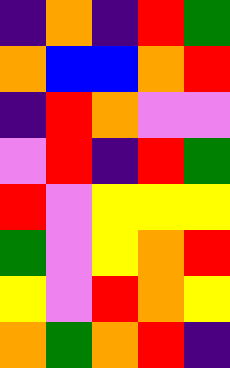[["indigo", "orange", "indigo", "red", "green"], ["orange", "blue", "blue", "orange", "red"], ["indigo", "red", "orange", "violet", "violet"], ["violet", "red", "indigo", "red", "green"], ["red", "violet", "yellow", "yellow", "yellow"], ["green", "violet", "yellow", "orange", "red"], ["yellow", "violet", "red", "orange", "yellow"], ["orange", "green", "orange", "red", "indigo"]]